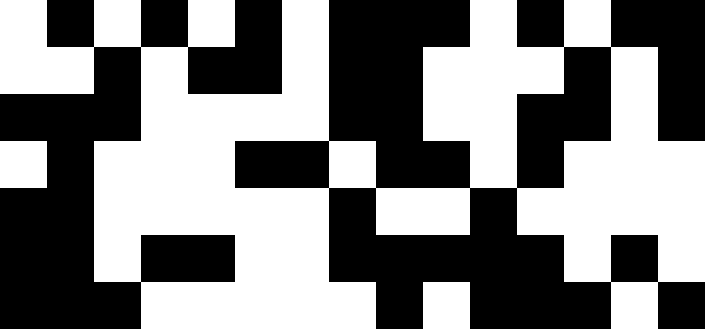[["white", "black", "white", "black", "white", "black", "white", "black", "black", "black", "white", "black", "white", "black", "black"], ["white", "white", "black", "white", "black", "black", "white", "black", "black", "white", "white", "white", "black", "white", "black"], ["black", "black", "black", "white", "white", "white", "white", "black", "black", "white", "white", "black", "black", "white", "black"], ["white", "black", "white", "white", "white", "black", "black", "white", "black", "black", "white", "black", "white", "white", "white"], ["black", "black", "white", "white", "white", "white", "white", "black", "white", "white", "black", "white", "white", "white", "white"], ["black", "black", "white", "black", "black", "white", "white", "black", "black", "black", "black", "black", "white", "black", "white"], ["black", "black", "black", "white", "white", "white", "white", "white", "black", "white", "black", "black", "black", "white", "black"]]